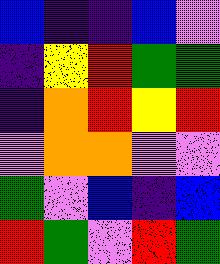[["blue", "indigo", "indigo", "blue", "violet"], ["indigo", "yellow", "red", "green", "green"], ["indigo", "orange", "red", "yellow", "red"], ["violet", "orange", "orange", "violet", "violet"], ["green", "violet", "blue", "indigo", "blue"], ["red", "green", "violet", "red", "green"]]